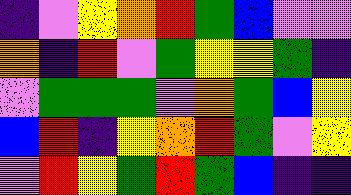[["indigo", "violet", "yellow", "orange", "red", "green", "blue", "violet", "violet"], ["orange", "indigo", "red", "violet", "green", "yellow", "yellow", "green", "indigo"], ["violet", "green", "green", "green", "violet", "orange", "green", "blue", "yellow"], ["blue", "red", "indigo", "yellow", "orange", "red", "green", "violet", "yellow"], ["violet", "red", "yellow", "green", "red", "green", "blue", "indigo", "indigo"]]